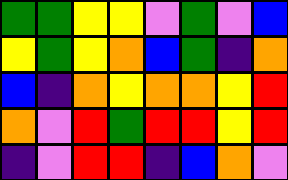[["green", "green", "yellow", "yellow", "violet", "green", "violet", "blue"], ["yellow", "green", "yellow", "orange", "blue", "green", "indigo", "orange"], ["blue", "indigo", "orange", "yellow", "orange", "orange", "yellow", "red"], ["orange", "violet", "red", "green", "red", "red", "yellow", "red"], ["indigo", "violet", "red", "red", "indigo", "blue", "orange", "violet"]]